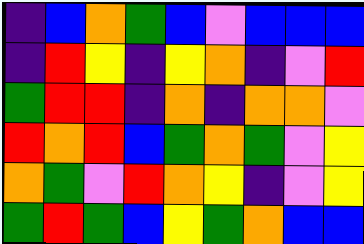[["indigo", "blue", "orange", "green", "blue", "violet", "blue", "blue", "blue"], ["indigo", "red", "yellow", "indigo", "yellow", "orange", "indigo", "violet", "red"], ["green", "red", "red", "indigo", "orange", "indigo", "orange", "orange", "violet"], ["red", "orange", "red", "blue", "green", "orange", "green", "violet", "yellow"], ["orange", "green", "violet", "red", "orange", "yellow", "indigo", "violet", "yellow"], ["green", "red", "green", "blue", "yellow", "green", "orange", "blue", "blue"]]